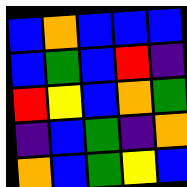[["blue", "orange", "blue", "blue", "blue"], ["blue", "green", "blue", "red", "indigo"], ["red", "yellow", "blue", "orange", "green"], ["indigo", "blue", "green", "indigo", "orange"], ["orange", "blue", "green", "yellow", "blue"]]